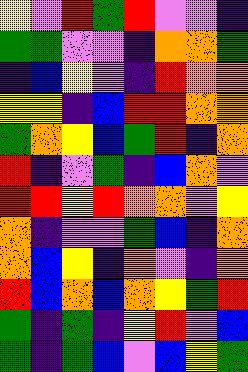[["yellow", "violet", "red", "green", "red", "violet", "violet", "indigo"], ["green", "green", "violet", "violet", "indigo", "orange", "orange", "green"], ["indigo", "blue", "yellow", "violet", "indigo", "red", "orange", "orange"], ["yellow", "yellow", "indigo", "blue", "red", "red", "orange", "orange"], ["green", "orange", "yellow", "blue", "green", "red", "indigo", "orange"], ["red", "indigo", "violet", "green", "indigo", "blue", "orange", "violet"], ["red", "red", "yellow", "red", "orange", "orange", "violet", "yellow"], ["orange", "indigo", "violet", "violet", "green", "blue", "indigo", "orange"], ["orange", "blue", "yellow", "indigo", "orange", "violet", "indigo", "orange"], ["red", "blue", "orange", "blue", "orange", "yellow", "green", "red"], ["green", "indigo", "green", "indigo", "yellow", "red", "violet", "blue"], ["green", "indigo", "green", "blue", "violet", "blue", "yellow", "green"]]